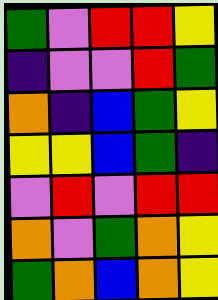[["green", "violet", "red", "red", "yellow"], ["indigo", "violet", "violet", "red", "green"], ["orange", "indigo", "blue", "green", "yellow"], ["yellow", "yellow", "blue", "green", "indigo"], ["violet", "red", "violet", "red", "red"], ["orange", "violet", "green", "orange", "yellow"], ["green", "orange", "blue", "orange", "yellow"]]